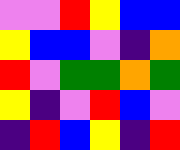[["violet", "violet", "red", "yellow", "blue", "blue"], ["yellow", "blue", "blue", "violet", "indigo", "orange"], ["red", "violet", "green", "green", "orange", "green"], ["yellow", "indigo", "violet", "red", "blue", "violet"], ["indigo", "red", "blue", "yellow", "indigo", "red"]]